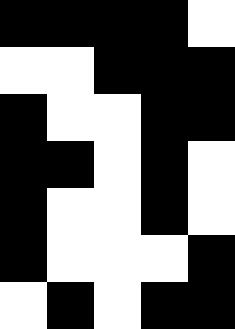[["black", "black", "black", "black", "white"], ["white", "white", "black", "black", "black"], ["black", "white", "white", "black", "black"], ["black", "black", "white", "black", "white"], ["black", "white", "white", "black", "white"], ["black", "white", "white", "white", "black"], ["white", "black", "white", "black", "black"]]